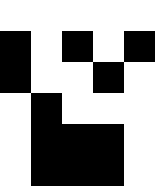[["white", "white", "white", "white", "white"], ["black", "white", "black", "white", "black"], ["black", "white", "white", "black", "white"], ["white", "black", "white", "white", "white"], ["white", "black", "black", "black", "white"], ["white", "black", "black", "black", "white"]]